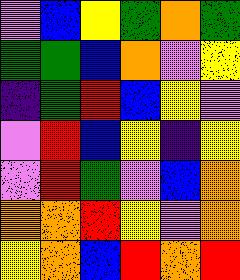[["violet", "blue", "yellow", "green", "orange", "green"], ["green", "green", "blue", "orange", "violet", "yellow"], ["indigo", "green", "red", "blue", "yellow", "violet"], ["violet", "red", "blue", "yellow", "indigo", "yellow"], ["violet", "red", "green", "violet", "blue", "orange"], ["orange", "orange", "red", "yellow", "violet", "orange"], ["yellow", "orange", "blue", "red", "orange", "red"]]